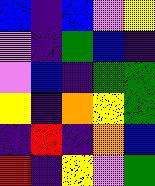[["blue", "indigo", "blue", "violet", "yellow"], ["violet", "indigo", "green", "blue", "indigo"], ["violet", "blue", "indigo", "green", "green"], ["yellow", "indigo", "orange", "yellow", "green"], ["indigo", "red", "indigo", "orange", "blue"], ["red", "indigo", "yellow", "violet", "green"]]